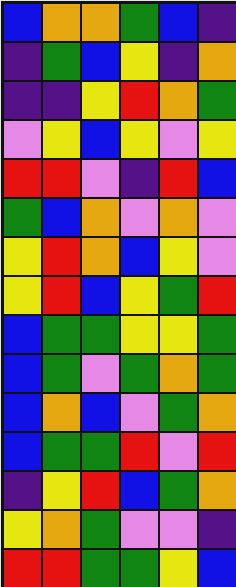[["blue", "orange", "orange", "green", "blue", "indigo"], ["indigo", "green", "blue", "yellow", "indigo", "orange"], ["indigo", "indigo", "yellow", "red", "orange", "green"], ["violet", "yellow", "blue", "yellow", "violet", "yellow"], ["red", "red", "violet", "indigo", "red", "blue"], ["green", "blue", "orange", "violet", "orange", "violet"], ["yellow", "red", "orange", "blue", "yellow", "violet"], ["yellow", "red", "blue", "yellow", "green", "red"], ["blue", "green", "green", "yellow", "yellow", "green"], ["blue", "green", "violet", "green", "orange", "green"], ["blue", "orange", "blue", "violet", "green", "orange"], ["blue", "green", "green", "red", "violet", "red"], ["indigo", "yellow", "red", "blue", "green", "orange"], ["yellow", "orange", "green", "violet", "violet", "indigo"], ["red", "red", "green", "green", "yellow", "blue"]]